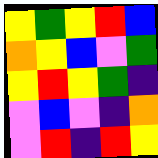[["yellow", "green", "yellow", "red", "blue"], ["orange", "yellow", "blue", "violet", "green"], ["yellow", "red", "yellow", "green", "indigo"], ["violet", "blue", "violet", "indigo", "orange"], ["violet", "red", "indigo", "red", "yellow"]]